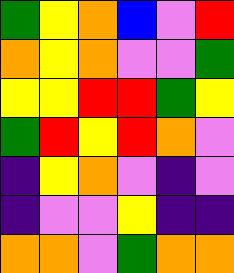[["green", "yellow", "orange", "blue", "violet", "red"], ["orange", "yellow", "orange", "violet", "violet", "green"], ["yellow", "yellow", "red", "red", "green", "yellow"], ["green", "red", "yellow", "red", "orange", "violet"], ["indigo", "yellow", "orange", "violet", "indigo", "violet"], ["indigo", "violet", "violet", "yellow", "indigo", "indigo"], ["orange", "orange", "violet", "green", "orange", "orange"]]